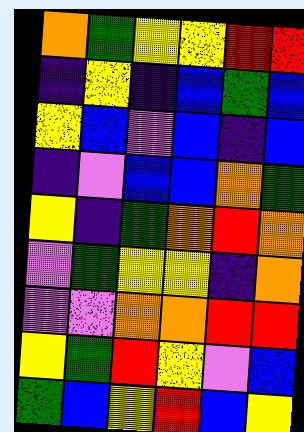[["orange", "green", "yellow", "yellow", "red", "red"], ["indigo", "yellow", "indigo", "blue", "green", "blue"], ["yellow", "blue", "violet", "blue", "indigo", "blue"], ["indigo", "violet", "blue", "blue", "orange", "green"], ["yellow", "indigo", "green", "orange", "red", "orange"], ["violet", "green", "yellow", "yellow", "indigo", "orange"], ["violet", "violet", "orange", "orange", "red", "red"], ["yellow", "green", "red", "yellow", "violet", "blue"], ["green", "blue", "yellow", "red", "blue", "yellow"]]